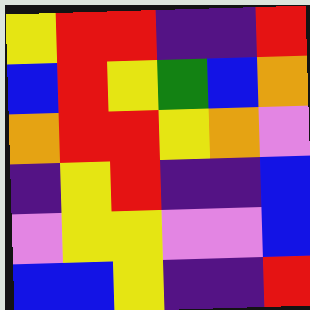[["yellow", "red", "red", "indigo", "indigo", "red"], ["blue", "red", "yellow", "green", "blue", "orange"], ["orange", "red", "red", "yellow", "orange", "violet"], ["indigo", "yellow", "red", "indigo", "indigo", "blue"], ["violet", "yellow", "yellow", "violet", "violet", "blue"], ["blue", "blue", "yellow", "indigo", "indigo", "red"]]